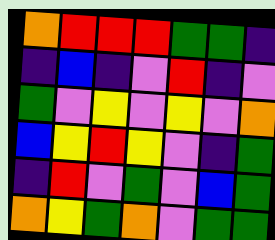[["orange", "red", "red", "red", "green", "green", "indigo"], ["indigo", "blue", "indigo", "violet", "red", "indigo", "violet"], ["green", "violet", "yellow", "violet", "yellow", "violet", "orange"], ["blue", "yellow", "red", "yellow", "violet", "indigo", "green"], ["indigo", "red", "violet", "green", "violet", "blue", "green"], ["orange", "yellow", "green", "orange", "violet", "green", "green"]]